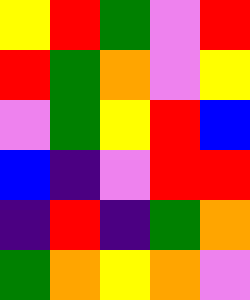[["yellow", "red", "green", "violet", "red"], ["red", "green", "orange", "violet", "yellow"], ["violet", "green", "yellow", "red", "blue"], ["blue", "indigo", "violet", "red", "red"], ["indigo", "red", "indigo", "green", "orange"], ["green", "orange", "yellow", "orange", "violet"]]